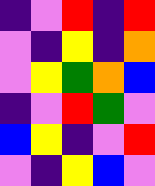[["indigo", "violet", "red", "indigo", "red"], ["violet", "indigo", "yellow", "indigo", "orange"], ["violet", "yellow", "green", "orange", "blue"], ["indigo", "violet", "red", "green", "violet"], ["blue", "yellow", "indigo", "violet", "red"], ["violet", "indigo", "yellow", "blue", "violet"]]